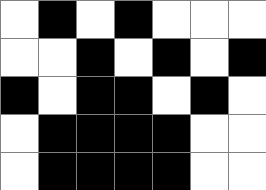[["white", "black", "white", "black", "white", "white", "white"], ["white", "white", "black", "white", "black", "white", "black"], ["black", "white", "black", "black", "white", "black", "white"], ["white", "black", "black", "black", "black", "white", "white"], ["white", "black", "black", "black", "black", "white", "white"]]